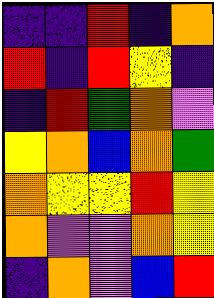[["indigo", "indigo", "red", "indigo", "orange"], ["red", "indigo", "red", "yellow", "indigo"], ["indigo", "red", "green", "orange", "violet"], ["yellow", "orange", "blue", "orange", "green"], ["orange", "yellow", "yellow", "red", "yellow"], ["orange", "violet", "violet", "orange", "yellow"], ["indigo", "orange", "violet", "blue", "red"]]